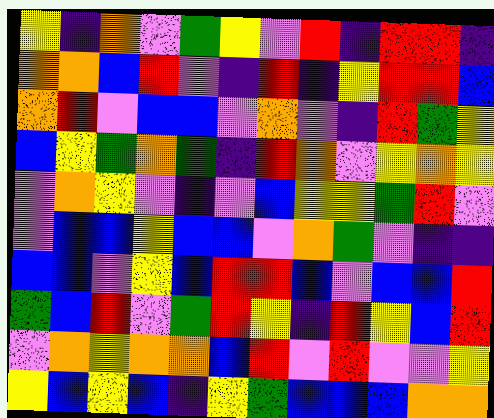[["yellow", "indigo", "orange", "violet", "green", "yellow", "violet", "red", "indigo", "red", "red", "indigo"], ["orange", "orange", "blue", "red", "violet", "indigo", "red", "indigo", "yellow", "red", "red", "blue"], ["orange", "red", "violet", "blue", "blue", "violet", "orange", "violet", "indigo", "red", "green", "yellow"], ["blue", "yellow", "green", "orange", "green", "indigo", "red", "orange", "violet", "yellow", "orange", "yellow"], ["violet", "orange", "yellow", "violet", "indigo", "violet", "blue", "yellow", "yellow", "green", "red", "violet"], ["violet", "blue", "blue", "yellow", "blue", "blue", "violet", "orange", "green", "violet", "indigo", "indigo"], ["blue", "blue", "violet", "yellow", "blue", "red", "red", "blue", "violet", "blue", "blue", "red"], ["green", "blue", "red", "violet", "green", "red", "yellow", "indigo", "red", "yellow", "blue", "red"], ["violet", "orange", "yellow", "orange", "orange", "blue", "red", "violet", "red", "violet", "violet", "yellow"], ["yellow", "blue", "yellow", "blue", "indigo", "yellow", "green", "blue", "blue", "blue", "orange", "orange"]]